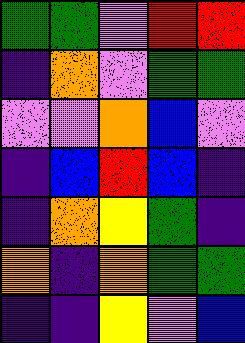[["green", "green", "violet", "red", "red"], ["indigo", "orange", "violet", "green", "green"], ["violet", "violet", "orange", "blue", "violet"], ["indigo", "blue", "red", "blue", "indigo"], ["indigo", "orange", "yellow", "green", "indigo"], ["orange", "indigo", "orange", "green", "green"], ["indigo", "indigo", "yellow", "violet", "blue"]]